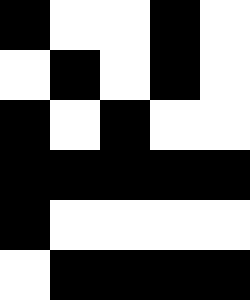[["black", "white", "white", "black", "white"], ["white", "black", "white", "black", "white"], ["black", "white", "black", "white", "white"], ["black", "black", "black", "black", "black"], ["black", "white", "white", "white", "white"], ["white", "black", "black", "black", "black"]]